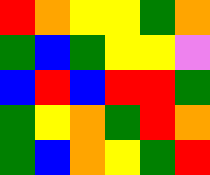[["red", "orange", "yellow", "yellow", "green", "orange"], ["green", "blue", "green", "yellow", "yellow", "violet"], ["blue", "red", "blue", "red", "red", "green"], ["green", "yellow", "orange", "green", "red", "orange"], ["green", "blue", "orange", "yellow", "green", "red"]]